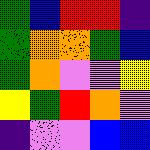[["green", "blue", "red", "red", "indigo"], ["green", "orange", "orange", "green", "blue"], ["green", "orange", "violet", "violet", "yellow"], ["yellow", "green", "red", "orange", "violet"], ["indigo", "violet", "violet", "blue", "blue"]]